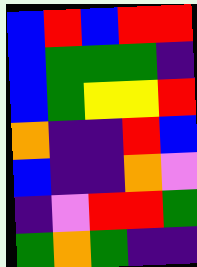[["blue", "red", "blue", "red", "red"], ["blue", "green", "green", "green", "indigo"], ["blue", "green", "yellow", "yellow", "red"], ["orange", "indigo", "indigo", "red", "blue"], ["blue", "indigo", "indigo", "orange", "violet"], ["indigo", "violet", "red", "red", "green"], ["green", "orange", "green", "indigo", "indigo"]]